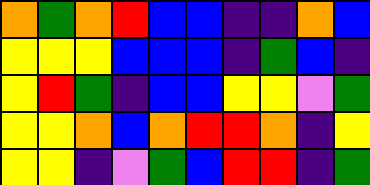[["orange", "green", "orange", "red", "blue", "blue", "indigo", "indigo", "orange", "blue"], ["yellow", "yellow", "yellow", "blue", "blue", "blue", "indigo", "green", "blue", "indigo"], ["yellow", "red", "green", "indigo", "blue", "blue", "yellow", "yellow", "violet", "green"], ["yellow", "yellow", "orange", "blue", "orange", "red", "red", "orange", "indigo", "yellow"], ["yellow", "yellow", "indigo", "violet", "green", "blue", "red", "red", "indigo", "green"]]